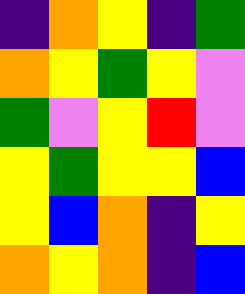[["indigo", "orange", "yellow", "indigo", "green"], ["orange", "yellow", "green", "yellow", "violet"], ["green", "violet", "yellow", "red", "violet"], ["yellow", "green", "yellow", "yellow", "blue"], ["yellow", "blue", "orange", "indigo", "yellow"], ["orange", "yellow", "orange", "indigo", "blue"]]